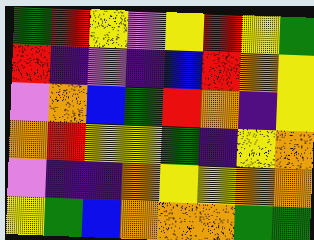[["green", "red", "yellow", "violet", "yellow", "red", "yellow", "green"], ["red", "indigo", "violet", "indigo", "blue", "red", "orange", "yellow"], ["violet", "orange", "blue", "green", "red", "orange", "indigo", "yellow"], ["orange", "red", "yellow", "yellow", "green", "indigo", "yellow", "orange"], ["violet", "indigo", "indigo", "orange", "yellow", "yellow", "orange", "orange"], ["yellow", "green", "blue", "orange", "orange", "orange", "green", "green"]]